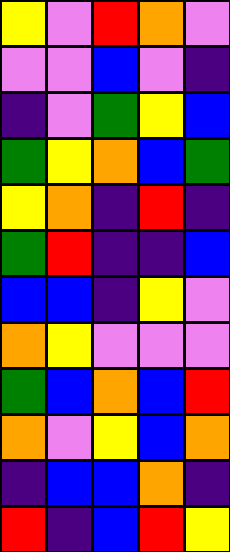[["yellow", "violet", "red", "orange", "violet"], ["violet", "violet", "blue", "violet", "indigo"], ["indigo", "violet", "green", "yellow", "blue"], ["green", "yellow", "orange", "blue", "green"], ["yellow", "orange", "indigo", "red", "indigo"], ["green", "red", "indigo", "indigo", "blue"], ["blue", "blue", "indigo", "yellow", "violet"], ["orange", "yellow", "violet", "violet", "violet"], ["green", "blue", "orange", "blue", "red"], ["orange", "violet", "yellow", "blue", "orange"], ["indigo", "blue", "blue", "orange", "indigo"], ["red", "indigo", "blue", "red", "yellow"]]